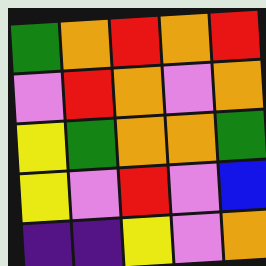[["green", "orange", "red", "orange", "red"], ["violet", "red", "orange", "violet", "orange"], ["yellow", "green", "orange", "orange", "green"], ["yellow", "violet", "red", "violet", "blue"], ["indigo", "indigo", "yellow", "violet", "orange"]]